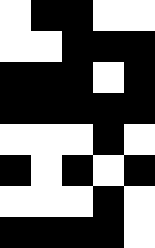[["white", "black", "black", "white", "white"], ["white", "white", "black", "black", "black"], ["black", "black", "black", "white", "black"], ["black", "black", "black", "black", "black"], ["white", "white", "white", "black", "white"], ["black", "white", "black", "white", "black"], ["white", "white", "white", "black", "white"], ["black", "black", "black", "black", "white"]]